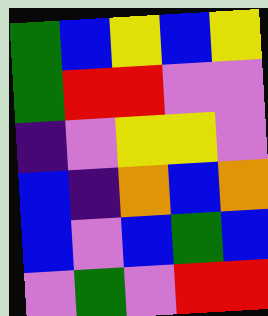[["green", "blue", "yellow", "blue", "yellow"], ["green", "red", "red", "violet", "violet"], ["indigo", "violet", "yellow", "yellow", "violet"], ["blue", "indigo", "orange", "blue", "orange"], ["blue", "violet", "blue", "green", "blue"], ["violet", "green", "violet", "red", "red"]]